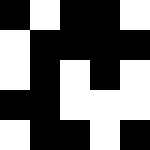[["black", "white", "black", "black", "white"], ["white", "black", "black", "black", "black"], ["white", "black", "white", "black", "white"], ["black", "black", "white", "white", "white"], ["white", "black", "black", "white", "black"]]